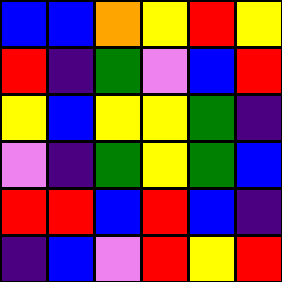[["blue", "blue", "orange", "yellow", "red", "yellow"], ["red", "indigo", "green", "violet", "blue", "red"], ["yellow", "blue", "yellow", "yellow", "green", "indigo"], ["violet", "indigo", "green", "yellow", "green", "blue"], ["red", "red", "blue", "red", "blue", "indigo"], ["indigo", "blue", "violet", "red", "yellow", "red"]]